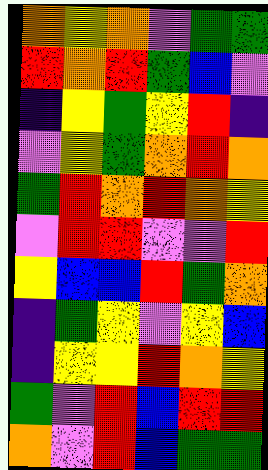[["orange", "yellow", "orange", "violet", "green", "green"], ["red", "orange", "red", "green", "blue", "violet"], ["indigo", "yellow", "green", "yellow", "red", "indigo"], ["violet", "yellow", "green", "orange", "red", "orange"], ["green", "red", "orange", "red", "orange", "yellow"], ["violet", "red", "red", "violet", "violet", "red"], ["yellow", "blue", "blue", "red", "green", "orange"], ["indigo", "green", "yellow", "violet", "yellow", "blue"], ["indigo", "yellow", "yellow", "red", "orange", "yellow"], ["green", "violet", "red", "blue", "red", "red"], ["orange", "violet", "red", "blue", "green", "green"]]